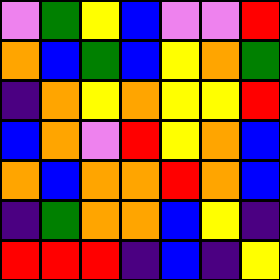[["violet", "green", "yellow", "blue", "violet", "violet", "red"], ["orange", "blue", "green", "blue", "yellow", "orange", "green"], ["indigo", "orange", "yellow", "orange", "yellow", "yellow", "red"], ["blue", "orange", "violet", "red", "yellow", "orange", "blue"], ["orange", "blue", "orange", "orange", "red", "orange", "blue"], ["indigo", "green", "orange", "orange", "blue", "yellow", "indigo"], ["red", "red", "red", "indigo", "blue", "indigo", "yellow"]]